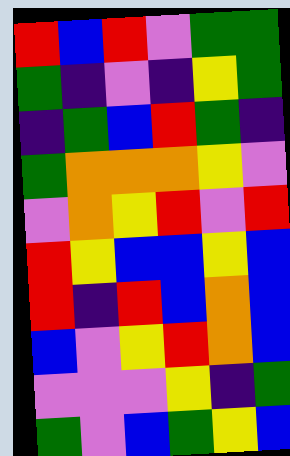[["red", "blue", "red", "violet", "green", "green"], ["green", "indigo", "violet", "indigo", "yellow", "green"], ["indigo", "green", "blue", "red", "green", "indigo"], ["green", "orange", "orange", "orange", "yellow", "violet"], ["violet", "orange", "yellow", "red", "violet", "red"], ["red", "yellow", "blue", "blue", "yellow", "blue"], ["red", "indigo", "red", "blue", "orange", "blue"], ["blue", "violet", "yellow", "red", "orange", "blue"], ["violet", "violet", "violet", "yellow", "indigo", "green"], ["green", "violet", "blue", "green", "yellow", "blue"]]